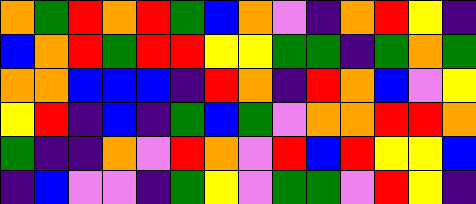[["orange", "green", "red", "orange", "red", "green", "blue", "orange", "violet", "indigo", "orange", "red", "yellow", "indigo"], ["blue", "orange", "red", "green", "red", "red", "yellow", "yellow", "green", "green", "indigo", "green", "orange", "green"], ["orange", "orange", "blue", "blue", "blue", "indigo", "red", "orange", "indigo", "red", "orange", "blue", "violet", "yellow"], ["yellow", "red", "indigo", "blue", "indigo", "green", "blue", "green", "violet", "orange", "orange", "red", "red", "orange"], ["green", "indigo", "indigo", "orange", "violet", "red", "orange", "violet", "red", "blue", "red", "yellow", "yellow", "blue"], ["indigo", "blue", "violet", "violet", "indigo", "green", "yellow", "violet", "green", "green", "violet", "red", "yellow", "indigo"]]